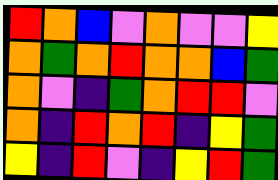[["red", "orange", "blue", "violet", "orange", "violet", "violet", "yellow"], ["orange", "green", "orange", "red", "orange", "orange", "blue", "green"], ["orange", "violet", "indigo", "green", "orange", "red", "red", "violet"], ["orange", "indigo", "red", "orange", "red", "indigo", "yellow", "green"], ["yellow", "indigo", "red", "violet", "indigo", "yellow", "red", "green"]]